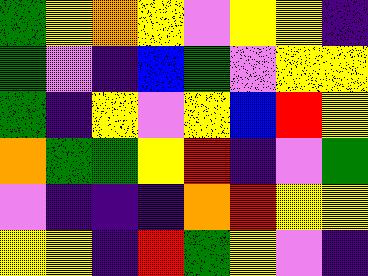[["green", "yellow", "orange", "yellow", "violet", "yellow", "yellow", "indigo"], ["green", "violet", "indigo", "blue", "green", "violet", "yellow", "yellow"], ["green", "indigo", "yellow", "violet", "yellow", "blue", "red", "yellow"], ["orange", "green", "green", "yellow", "red", "indigo", "violet", "green"], ["violet", "indigo", "indigo", "indigo", "orange", "red", "yellow", "yellow"], ["yellow", "yellow", "indigo", "red", "green", "yellow", "violet", "indigo"]]